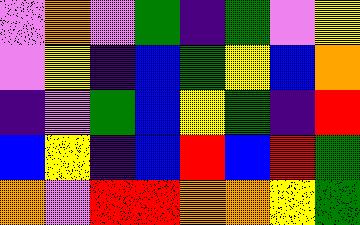[["violet", "orange", "violet", "green", "indigo", "green", "violet", "yellow"], ["violet", "yellow", "indigo", "blue", "green", "yellow", "blue", "orange"], ["indigo", "violet", "green", "blue", "yellow", "green", "indigo", "red"], ["blue", "yellow", "indigo", "blue", "red", "blue", "red", "green"], ["orange", "violet", "red", "red", "orange", "orange", "yellow", "green"]]